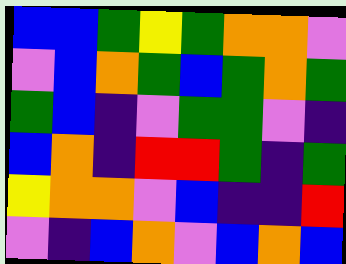[["blue", "blue", "green", "yellow", "green", "orange", "orange", "violet"], ["violet", "blue", "orange", "green", "blue", "green", "orange", "green"], ["green", "blue", "indigo", "violet", "green", "green", "violet", "indigo"], ["blue", "orange", "indigo", "red", "red", "green", "indigo", "green"], ["yellow", "orange", "orange", "violet", "blue", "indigo", "indigo", "red"], ["violet", "indigo", "blue", "orange", "violet", "blue", "orange", "blue"]]